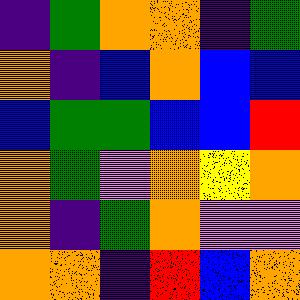[["indigo", "green", "orange", "orange", "indigo", "green"], ["orange", "indigo", "blue", "orange", "blue", "blue"], ["blue", "green", "green", "blue", "blue", "red"], ["orange", "green", "violet", "orange", "yellow", "orange"], ["orange", "indigo", "green", "orange", "violet", "violet"], ["orange", "orange", "indigo", "red", "blue", "orange"]]